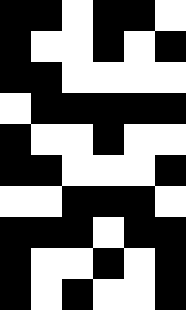[["black", "black", "white", "black", "black", "white"], ["black", "white", "white", "black", "white", "black"], ["black", "black", "white", "white", "white", "white"], ["white", "black", "black", "black", "black", "black"], ["black", "white", "white", "black", "white", "white"], ["black", "black", "white", "white", "white", "black"], ["white", "white", "black", "black", "black", "white"], ["black", "black", "black", "white", "black", "black"], ["black", "white", "white", "black", "white", "black"], ["black", "white", "black", "white", "white", "black"]]